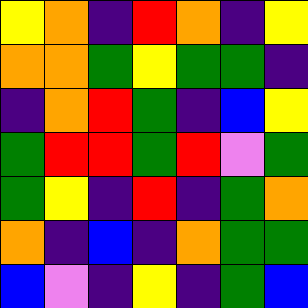[["yellow", "orange", "indigo", "red", "orange", "indigo", "yellow"], ["orange", "orange", "green", "yellow", "green", "green", "indigo"], ["indigo", "orange", "red", "green", "indigo", "blue", "yellow"], ["green", "red", "red", "green", "red", "violet", "green"], ["green", "yellow", "indigo", "red", "indigo", "green", "orange"], ["orange", "indigo", "blue", "indigo", "orange", "green", "green"], ["blue", "violet", "indigo", "yellow", "indigo", "green", "blue"]]